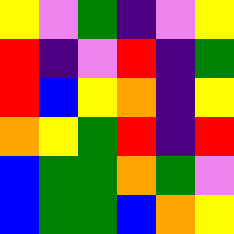[["yellow", "violet", "green", "indigo", "violet", "yellow"], ["red", "indigo", "violet", "red", "indigo", "green"], ["red", "blue", "yellow", "orange", "indigo", "yellow"], ["orange", "yellow", "green", "red", "indigo", "red"], ["blue", "green", "green", "orange", "green", "violet"], ["blue", "green", "green", "blue", "orange", "yellow"]]